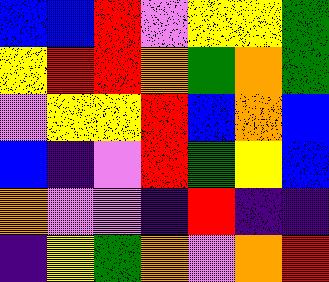[["blue", "blue", "red", "violet", "yellow", "yellow", "green"], ["yellow", "red", "red", "orange", "green", "orange", "green"], ["violet", "yellow", "yellow", "red", "blue", "orange", "blue"], ["blue", "indigo", "violet", "red", "green", "yellow", "blue"], ["orange", "violet", "violet", "indigo", "red", "indigo", "indigo"], ["indigo", "yellow", "green", "orange", "violet", "orange", "red"]]